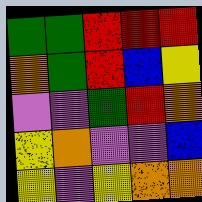[["green", "green", "red", "red", "red"], ["orange", "green", "red", "blue", "yellow"], ["violet", "violet", "green", "red", "orange"], ["yellow", "orange", "violet", "violet", "blue"], ["yellow", "violet", "yellow", "orange", "orange"]]